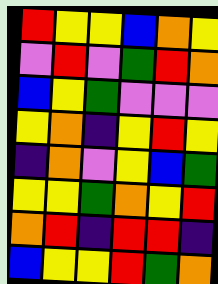[["red", "yellow", "yellow", "blue", "orange", "yellow"], ["violet", "red", "violet", "green", "red", "orange"], ["blue", "yellow", "green", "violet", "violet", "violet"], ["yellow", "orange", "indigo", "yellow", "red", "yellow"], ["indigo", "orange", "violet", "yellow", "blue", "green"], ["yellow", "yellow", "green", "orange", "yellow", "red"], ["orange", "red", "indigo", "red", "red", "indigo"], ["blue", "yellow", "yellow", "red", "green", "orange"]]